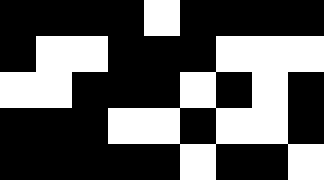[["black", "black", "black", "black", "white", "black", "black", "black", "black"], ["black", "white", "white", "black", "black", "black", "white", "white", "white"], ["white", "white", "black", "black", "black", "white", "black", "white", "black"], ["black", "black", "black", "white", "white", "black", "white", "white", "black"], ["black", "black", "black", "black", "black", "white", "black", "black", "white"]]